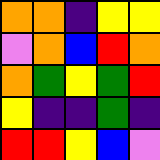[["orange", "orange", "indigo", "yellow", "yellow"], ["violet", "orange", "blue", "red", "orange"], ["orange", "green", "yellow", "green", "red"], ["yellow", "indigo", "indigo", "green", "indigo"], ["red", "red", "yellow", "blue", "violet"]]